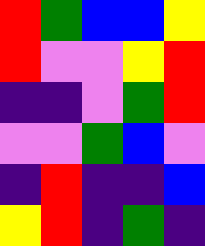[["red", "green", "blue", "blue", "yellow"], ["red", "violet", "violet", "yellow", "red"], ["indigo", "indigo", "violet", "green", "red"], ["violet", "violet", "green", "blue", "violet"], ["indigo", "red", "indigo", "indigo", "blue"], ["yellow", "red", "indigo", "green", "indigo"]]